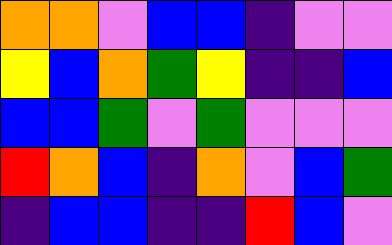[["orange", "orange", "violet", "blue", "blue", "indigo", "violet", "violet"], ["yellow", "blue", "orange", "green", "yellow", "indigo", "indigo", "blue"], ["blue", "blue", "green", "violet", "green", "violet", "violet", "violet"], ["red", "orange", "blue", "indigo", "orange", "violet", "blue", "green"], ["indigo", "blue", "blue", "indigo", "indigo", "red", "blue", "violet"]]